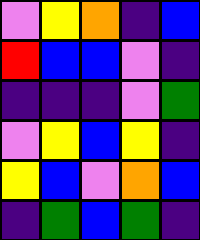[["violet", "yellow", "orange", "indigo", "blue"], ["red", "blue", "blue", "violet", "indigo"], ["indigo", "indigo", "indigo", "violet", "green"], ["violet", "yellow", "blue", "yellow", "indigo"], ["yellow", "blue", "violet", "orange", "blue"], ["indigo", "green", "blue", "green", "indigo"]]